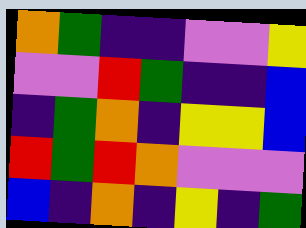[["orange", "green", "indigo", "indigo", "violet", "violet", "yellow"], ["violet", "violet", "red", "green", "indigo", "indigo", "blue"], ["indigo", "green", "orange", "indigo", "yellow", "yellow", "blue"], ["red", "green", "red", "orange", "violet", "violet", "violet"], ["blue", "indigo", "orange", "indigo", "yellow", "indigo", "green"]]